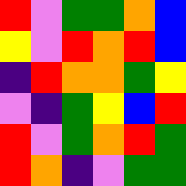[["red", "violet", "green", "green", "orange", "blue"], ["yellow", "violet", "red", "orange", "red", "blue"], ["indigo", "red", "orange", "orange", "green", "yellow"], ["violet", "indigo", "green", "yellow", "blue", "red"], ["red", "violet", "green", "orange", "red", "green"], ["red", "orange", "indigo", "violet", "green", "green"]]